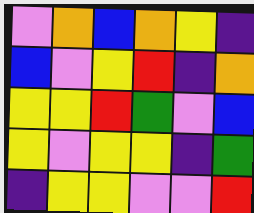[["violet", "orange", "blue", "orange", "yellow", "indigo"], ["blue", "violet", "yellow", "red", "indigo", "orange"], ["yellow", "yellow", "red", "green", "violet", "blue"], ["yellow", "violet", "yellow", "yellow", "indigo", "green"], ["indigo", "yellow", "yellow", "violet", "violet", "red"]]